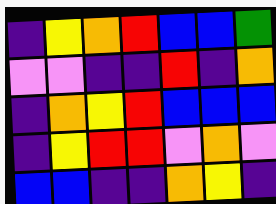[["indigo", "yellow", "orange", "red", "blue", "blue", "green"], ["violet", "violet", "indigo", "indigo", "red", "indigo", "orange"], ["indigo", "orange", "yellow", "red", "blue", "blue", "blue"], ["indigo", "yellow", "red", "red", "violet", "orange", "violet"], ["blue", "blue", "indigo", "indigo", "orange", "yellow", "indigo"]]